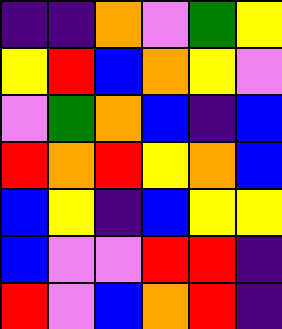[["indigo", "indigo", "orange", "violet", "green", "yellow"], ["yellow", "red", "blue", "orange", "yellow", "violet"], ["violet", "green", "orange", "blue", "indigo", "blue"], ["red", "orange", "red", "yellow", "orange", "blue"], ["blue", "yellow", "indigo", "blue", "yellow", "yellow"], ["blue", "violet", "violet", "red", "red", "indigo"], ["red", "violet", "blue", "orange", "red", "indigo"]]